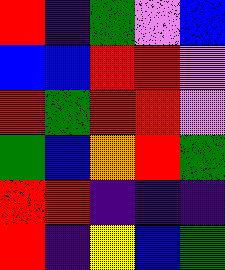[["red", "indigo", "green", "violet", "blue"], ["blue", "blue", "red", "red", "violet"], ["red", "green", "red", "red", "violet"], ["green", "blue", "orange", "red", "green"], ["red", "red", "indigo", "indigo", "indigo"], ["red", "indigo", "yellow", "blue", "green"]]